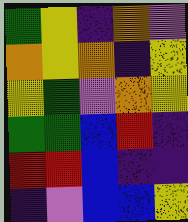[["green", "yellow", "indigo", "orange", "violet"], ["orange", "yellow", "orange", "indigo", "yellow"], ["yellow", "green", "violet", "orange", "yellow"], ["green", "green", "blue", "red", "indigo"], ["red", "red", "blue", "indigo", "indigo"], ["indigo", "violet", "blue", "blue", "yellow"]]